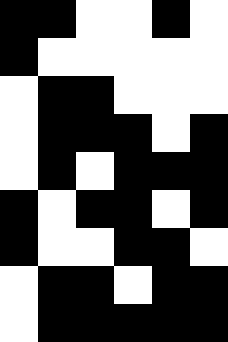[["black", "black", "white", "white", "black", "white"], ["black", "white", "white", "white", "white", "white"], ["white", "black", "black", "white", "white", "white"], ["white", "black", "black", "black", "white", "black"], ["white", "black", "white", "black", "black", "black"], ["black", "white", "black", "black", "white", "black"], ["black", "white", "white", "black", "black", "white"], ["white", "black", "black", "white", "black", "black"], ["white", "black", "black", "black", "black", "black"]]